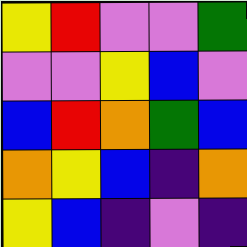[["yellow", "red", "violet", "violet", "green"], ["violet", "violet", "yellow", "blue", "violet"], ["blue", "red", "orange", "green", "blue"], ["orange", "yellow", "blue", "indigo", "orange"], ["yellow", "blue", "indigo", "violet", "indigo"]]